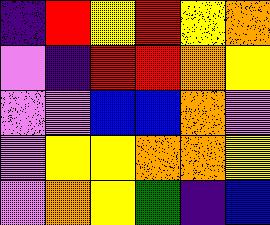[["indigo", "red", "yellow", "red", "yellow", "orange"], ["violet", "indigo", "red", "red", "orange", "yellow"], ["violet", "violet", "blue", "blue", "orange", "violet"], ["violet", "yellow", "yellow", "orange", "orange", "yellow"], ["violet", "orange", "yellow", "green", "indigo", "blue"]]